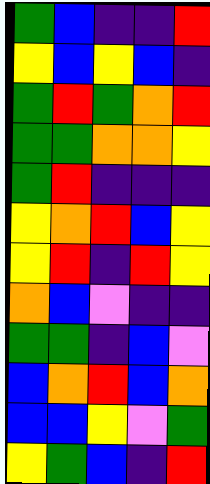[["green", "blue", "indigo", "indigo", "red"], ["yellow", "blue", "yellow", "blue", "indigo"], ["green", "red", "green", "orange", "red"], ["green", "green", "orange", "orange", "yellow"], ["green", "red", "indigo", "indigo", "indigo"], ["yellow", "orange", "red", "blue", "yellow"], ["yellow", "red", "indigo", "red", "yellow"], ["orange", "blue", "violet", "indigo", "indigo"], ["green", "green", "indigo", "blue", "violet"], ["blue", "orange", "red", "blue", "orange"], ["blue", "blue", "yellow", "violet", "green"], ["yellow", "green", "blue", "indigo", "red"]]